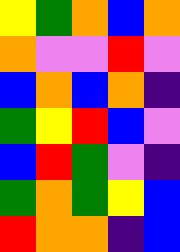[["yellow", "green", "orange", "blue", "orange"], ["orange", "violet", "violet", "red", "violet"], ["blue", "orange", "blue", "orange", "indigo"], ["green", "yellow", "red", "blue", "violet"], ["blue", "red", "green", "violet", "indigo"], ["green", "orange", "green", "yellow", "blue"], ["red", "orange", "orange", "indigo", "blue"]]